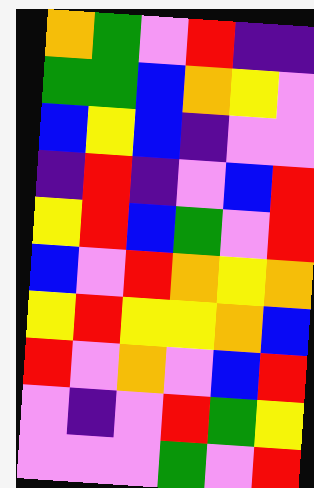[["orange", "green", "violet", "red", "indigo", "indigo"], ["green", "green", "blue", "orange", "yellow", "violet"], ["blue", "yellow", "blue", "indigo", "violet", "violet"], ["indigo", "red", "indigo", "violet", "blue", "red"], ["yellow", "red", "blue", "green", "violet", "red"], ["blue", "violet", "red", "orange", "yellow", "orange"], ["yellow", "red", "yellow", "yellow", "orange", "blue"], ["red", "violet", "orange", "violet", "blue", "red"], ["violet", "indigo", "violet", "red", "green", "yellow"], ["violet", "violet", "violet", "green", "violet", "red"]]